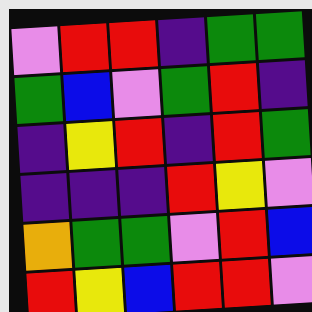[["violet", "red", "red", "indigo", "green", "green"], ["green", "blue", "violet", "green", "red", "indigo"], ["indigo", "yellow", "red", "indigo", "red", "green"], ["indigo", "indigo", "indigo", "red", "yellow", "violet"], ["orange", "green", "green", "violet", "red", "blue"], ["red", "yellow", "blue", "red", "red", "violet"]]